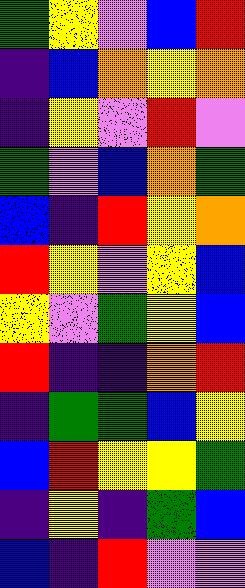[["green", "yellow", "violet", "blue", "red"], ["indigo", "blue", "orange", "yellow", "orange"], ["indigo", "yellow", "violet", "red", "violet"], ["green", "violet", "blue", "orange", "green"], ["blue", "indigo", "red", "yellow", "orange"], ["red", "yellow", "violet", "yellow", "blue"], ["yellow", "violet", "green", "yellow", "blue"], ["red", "indigo", "indigo", "orange", "red"], ["indigo", "green", "green", "blue", "yellow"], ["blue", "red", "yellow", "yellow", "green"], ["indigo", "yellow", "indigo", "green", "blue"], ["blue", "indigo", "red", "violet", "violet"]]